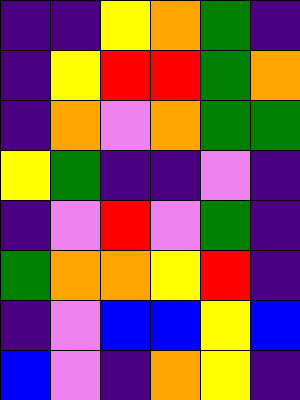[["indigo", "indigo", "yellow", "orange", "green", "indigo"], ["indigo", "yellow", "red", "red", "green", "orange"], ["indigo", "orange", "violet", "orange", "green", "green"], ["yellow", "green", "indigo", "indigo", "violet", "indigo"], ["indigo", "violet", "red", "violet", "green", "indigo"], ["green", "orange", "orange", "yellow", "red", "indigo"], ["indigo", "violet", "blue", "blue", "yellow", "blue"], ["blue", "violet", "indigo", "orange", "yellow", "indigo"]]